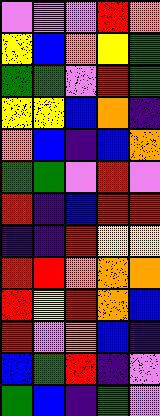[["violet", "violet", "violet", "red", "orange"], ["yellow", "blue", "orange", "yellow", "green"], ["green", "green", "violet", "red", "green"], ["yellow", "yellow", "blue", "orange", "indigo"], ["orange", "blue", "indigo", "blue", "orange"], ["green", "green", "violet", "red", "violet"], ["red", "indigo", "blue", "red", "red"], ["indigo", "indigo", "red", "yellow", "yellow"], ["red", "red", "orange", "orange", "orange"], ["red", "yellow", "red", "orange", "blue"], ["red", "violet", "orange", "blue", "indigo"], ["blue", "green", "red", "indigo", "violet"], ["green", "blue", "indigo", "green", "violet"]]